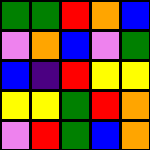[["green", "green", "red", "orange", "blue"], ["violet", "orange", "blue", "violet", "green"], ["blue", "indigo", "red", "yellow", "yellow"], ["yellow", "yellow", "green", "red", "orange"], ["violet", "red", "green", "blue", "orange"]]